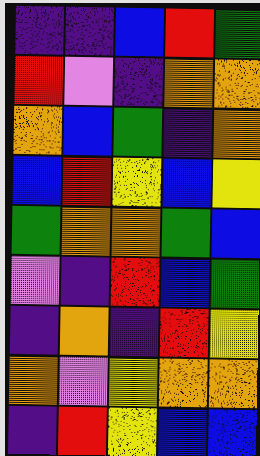[["indigo", "indigo", "blue", "red", "green"], ["red", "violet", "indigo", "orange", "orange"], ["orange", "blue", "green", "indigo", "orange"], ["blue", "red", "yellow", "blue", "yellow"], ["green", "orange", "orange", "green", "blue"], ["violet", "indigo", "red", "blue", "green"], ["indigo", "orange", "indigo", "red", "yellow"], ["orange", "violet", "yellow", "orange", "orange"], ["indigo", "red", "yellow", "blue", "blue"]]